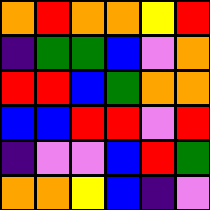[["orange", "red", "orange", "orange", "yellow", "red"], ["indigo", "green", "green", "blue", "violet", "orange"], ["red", "red", "blue", "green", "orange", "orange"], ["blue", "blue", "red", "red", "violet", "red"], ["indigo", "violet", "violet", "blue", "red", "green"], ["orange", "orange", "yellow", "blue", "indigo", "violet"]]